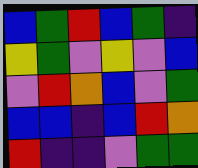[["blue", "green", "red", "blue", "green", "indigo"], ["yellow", "green", "violet", "yellow", "violet", "blue"], ["violet", "red", "orange", "blue", "violet", "green"], ["blue", "blue", "indigo", "blue", "red", "orange"], ["red", "indigo", "indigo", "violet", "green", "green"]]